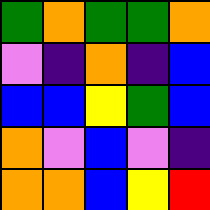[["green", "orange", "green", "green", "orange"], ["violet", "indigo", "orange", "indigo", "blue"], ["blue", "blue", "yellow", "green", "blue"], ["orange", "violet", "blue", "violet", "indigo"], ["orange", "orange", "blue", "yellow", "red"]]